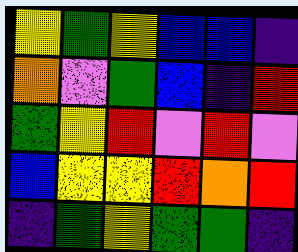[["yellow", "green", "yellow", "blue", "blue", "indigo"], ["orange", "violet", "green", "blue", "indigo", "red"], ["green", "yellow", "red", "violet", "red", "violet"], ["blue", "yellow", "yellow", "red", "orange", "red"], ["indigo", "green", "yellow", "green", "green", "indigo"]]